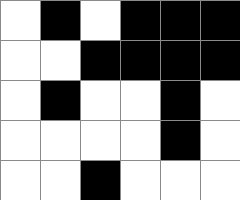[["white", "black", "white", "black", "black", "black"], ["white", "white", "black", "black", "black", "black"], ["white", "black", "white", "white", "black", "white"], ["white", "white", "white", "white", "black", "white"], ["white", "white", "black", "white", "white", "white"]]